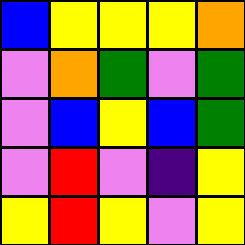[["blue", "yellow", "yellow", "yellow", "orange"], ["violet", "orange", "green", "violet", "green"], ["violet", "blue", "yellow", "blue", "green"], ["violet", "red", "violet", "indigo", "yellow"], ["yellow", "red", "yellow", "violet", "yellow"]]